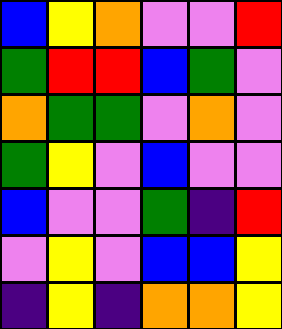[["blue", "yellow", "orange", "violet", "violet", "red"], ["green", "red", "red", "blue", "green", "violet"], ["orange", "green", "green", "violet", "orange", "violet"], ["green", "yellow", "violet", "blue", "violet", "violet"], ["blue", "violet", "violet", "green", "indigo", "red"], ["violet", "yellow", "violet", "blue", "blue", "yellow"], ["indigo", "yellow", "indigo", "orange", "orange", "yellow"]]